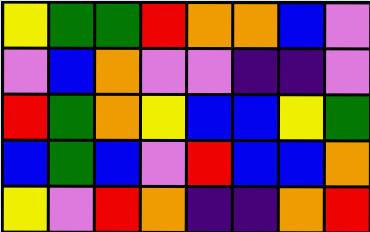[["yellow", "green", "green", "red", "orange", "orange", "blue", "violet"], ["violet", "blue", "orange", "violet", "violet", "indigo", "indigo", "violet"], ["red", "green", "orange", "yellow", "blue", "blue", "yellow", "green"], ["blue", "green", "blue", "violet", "red", "blue", "blue", "orange"], ["yellow", "violet", "red", "orange", "indigo", "indigo", "orange", "red"]]